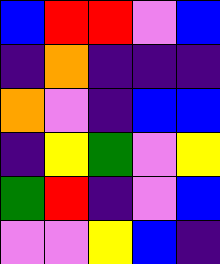[["blue", "red", "red", "violet", "blue"], ["indigo", "orange", "indigo", "indigo", "indigo"], ["orange", "violet", "indigo", "blue", "blue"], ["indigo", "yellow", "green", "violet", "yellow"], ["green", "red", "indigo", "violet", "blue"], ["violet", "violet", "yellow", "blue", "indigo"]]